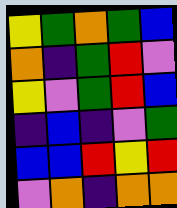[["yellow", "green", "orange", "green", "blue"], ["orange", "indigo", "green", "red", "violet"], ["yellow", "violet", "green", "red", "blue"], ["indigo", "blue", "indigo", "violet", "green"], ["blue", "blue", "red", "yellow", "red"], ["violet", "orange", "indigo", "orange", "orange"]]